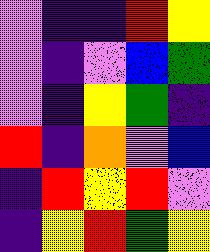[["violet", "indigo", "indigo", "red", "yellow"], ["violet", "indigo", "violet", "blue", "green"], ["violet", "indigo", "yellow", "green", "indigo"], ["red", "indigo", "orange", "violet", "blue"], ["indigo", "red", "yellow", "red", "violet"], ["indigo", "yellow", "red", "green", "yellow"]]